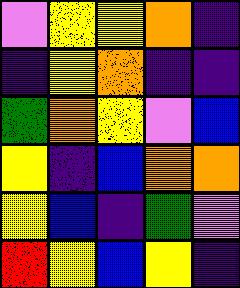[["violet", "yellow", "yellow", "orange", "indigo"], ["indigo", "yellow", "orange", "indigo", "indigo"], ["green", "orange", "yellow", "violet", "blue"], ["yellow", "indigo", "blue", "orange", "orange"], ["yellow", "blue", "indigo", "green", "violet"], ["red", "yellow", "blue", "yellow", "indigo"]]